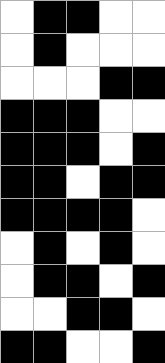[["white", "black", "black", "white", "white"], ["white", "black", "white", "white", "white"], ["white", "white", "white", "black", "black"], ["black", "black", "black", "white", "white"], ["black", "black", "black", "white", "black"], ["black", "black", "white", "black", "black"], ["black", "black", "black", "black", "white"], ["white", "black", "white", "black", "white"], ["white", "black", "black", "white", "black"], ["white", "white", "black", "black", "white"], ["black", "black", "white", "white", "black"]]